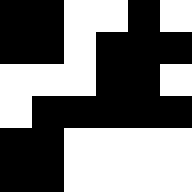[["black", "black", "white", "white", "black", "white"], ["black", "black", "white", "black", "black", "black"], ["white", "white", "white", "black", "black", "white"], ["white", "black", "black", "black", "black", "black"], ["black", "black", "white", "white", "white", "white"], ["black", "black", "white", "white", "white", "white"]]